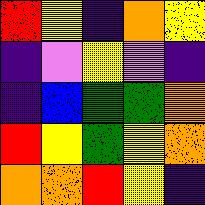[["red", "yellow", "indigo", "orange", "yellow"], ["indigo", "violet", "yellow", "violet", "indigo"], ["indigo", "blue", "green", "green", "orange"], ["red", "yellow", "green", "yellow", "orange"], ["orange", "orange", "red", "yellow", "indigo"]]